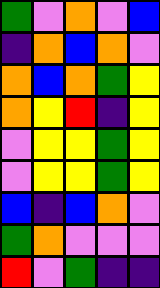[["green", "violet", "orange", "violet", "blue"], ["indigo", "orange", "blue", "orange", "violet"], ["orange", "blue", "orange", "green", "yellow"], ["orange", "yellow", "red", "indigo", "yellow"], ["violet", "yellow", "yellow", "green", "yellow"], ["violet", "yellow", "yellow", "green", "yellow"], ["blue", "indigo", "blue", "orange", "violet"], ["green", "orange", "violet", "violet", "violet"], ["red", "violet", "green", "indigo", "indigo"]]